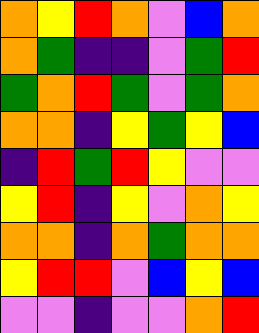[["orange", "yellow", "red", "orange", "violet", "blue", "orange"], ["orange", "green", "indigo", "indigo", "violet", "green", "red"], ["green", "orange", "red", "green", "violet", "green", "orange"], ["orange", "orange", "indigo", "yellow", "green", "yellow", "blue"], ["indigo", "red", "green", "red", "yellow", "violet", "violet"], ["yellow", "red", "indigo", "yellow", "violet", "orange", "yellow"], ["orange", "orange", "indigo", "orange", "green", "orange", "orange"], ["yellow", "red", "red", "violet", "blue", "yellow", "blue"], ["violet", "violet", "indigo", "violet", "violet", "orange", "red"]]